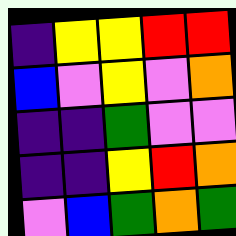[["indigo", "yellow", "yellow", "red", "red"], ["blue", "violet", "yellow", "violet", "orange"], ["indigo", "indigo", "green", "violet", "violet"], ["indigo", "indigo", "yellow", "red", "orange"], ["violet", "blue", "green", "orange", "green"]]